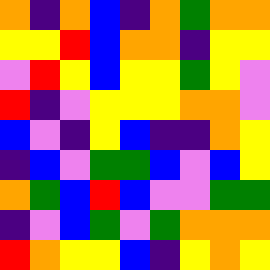[["orange", "indigo", "orange", "blue", "indigo", "orange", "green", "orange", "orange"], ["yellow", "yellow", "red", "blue", "orange", "orange", "indigo", "yellow", "yellow"], ["violet", "red", "yellow", "blue", "yellow", "yellow", "green", "yellow", "violet"], ["red", "indigo", "violet", "yellow", "yellow", "yellow", "orange", "orange", "violet"], ["blue", "violet", "indigo", "yellow", "blue", "indigo", "indigo", "orange", "yellow"], ["indigo", "blue", "violet", "green", "green", "blue", "violet", "blue", "yellow"], ["orange", "green", "blue", "red", "blue", "violet", "violet", "green", "green"], ["indigo", "violet", "blue", "green", "violet", "green", "orange", "orange", "orange"], ["red", "orange", "yellow", "yellow", "blue", "indigo", "yellow", "orange", "yellow"]]